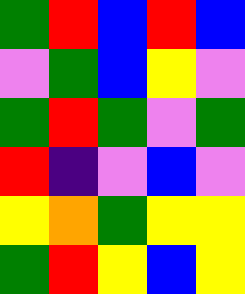[["green", "red", "blue", "red", "blue"], ["violet", "green", "blue", "yellow", "violet"], ["green", "red", "green", "violet", "green"], ["red", "indigo", "violet", "blue", "violet"], ["yellow", "orange", "green", "yellow", "yellow"], ["green", "red", "yellow", "blue", "yellow"]]